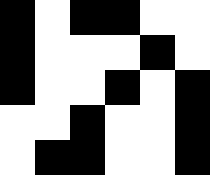[["black", "white", "black", "black", "white", "white"], ["black", "white", "white", "white", "black", "white"], ["black", "white", "white", "black", "white", "black"], ["white", "white", "black", "white", "white", "black"], ["white", "black", "black", "white", "white", "black"]]